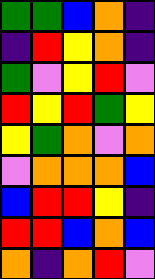[["green", "green", "blue", "orange", "indigo"], ["indigo", "red", "yellow", "orange", "indigo"], ["green", "violet", "yellow", "red", "violet"], ["red", "yellow", "red", "green", "yellow"], ["yellow", "green", "orange", "violet", "orange"], ["violet", "orange", "orange", "orange", "blue"], ["blue", "red", "red", "yellow", "indigo"], ["red", "red", "blue", "orange", "blue"], ["orange", "indigo", "orange", "red", "violet"]]